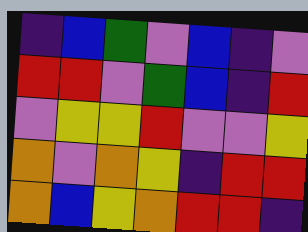[["indigo", "blue", "green", "violet", "blue", "indigo", "violet"], ["red", "red", "violet", "green", "blue", "indigo", "red"], ["violet", "yellow", "yellow", "red", "violet", "violet", "yellow"], ["orange", "violet", "orange", "yellow", "indigo", "red", "red"], ["orange", "blue", "yellow", "orange", "red", "red", "indigo"]]